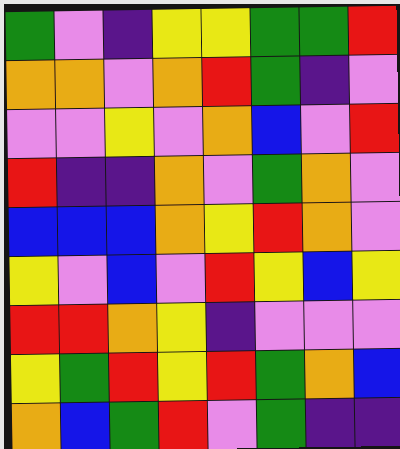[["green", "violet", "indigo", "yellow", "yellow", "green", "green", "red"], ["orange", "orange", "violet", "orange", "red", "green", "indigo", "violet"], ["violet", "violet", "yellow", "violet", "orange", "blue", "violet", "red"], ["red", "indigo", "indigo", "orange", "violet", "green", "orange", "violet"], ["blue", "blue", "blue", "orange", "yellow", "red", "orange", "violet"], ["yellow", "violet", "blue", "violet", "red", "yellow", "blue", "yellow"], ["red", "red", "orange", "yellow", "indigo", "violet", "violet", "violet"], ["yellow", "green", "red", "yellow", "red", "green", "orange", "blue"], ["orange", "blue", "green", "red", "violet", "green", "indigo", "indigo"]]